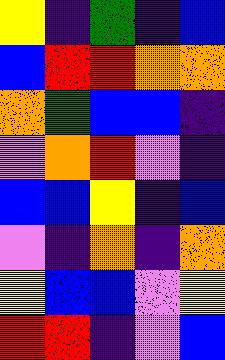[["yellow", "indigo", "green", "indigo", "blue"], ["blue", "red", "red", "orange", "orange"], ["orange", "green", "blue", "blue", "indigo"], ["violet", "orange", "red", "violet", "indigo"], ["blue", "blue", "yellow", "indigo", "blue"], ["violet", "indigo", "orange", "indigo", "orange"], ["yellow", "blue", "blue", "violet", "yellow"], ["red", "red", "indigo", "violet", "blue"]]